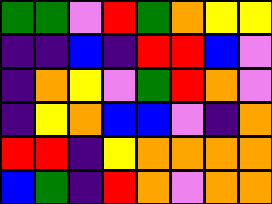[["green", "green", "violet", "red", "green", "orange", "yellow", "yellow"], ["indigo", "indigo", "blue", "indigo", "red", "red", "blue", "violet"], ["indigo", "orange", "yellow", "violet", "green", "red", "orange", "violet"], ["indigo", "yellow", "orange", "blue", "blue", "violet", "indigo", "orange"], ["red", "red", "indigo", "yellow", "orange", "orange", "orange", "orange"], ["blue", "green", "indigo", "red", "orange", "violet", "orange", "orange"]]